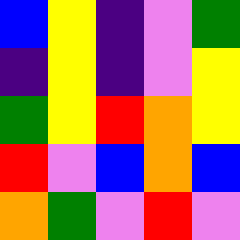[["blue", "yellow", "indigo", "violet", "green"], ["indigo", "yellow", "indigo", "violet", "yellow"], ["green", "yellow", "red", "orange", "yellow"], ["red", "violet", "blue", "orange", "blue"], ["orange", "green", "violet", "red", "violet"]]